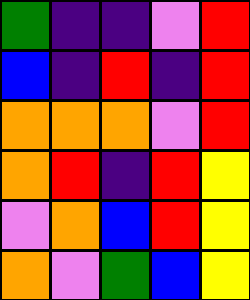[["green", "indigo", "indigo", "violet", "red"], ["blue", "indigo", "red", "indigo", "red"], ["orange", "orange", "orange", "violet", "red"], ["orange", "red", "indigo", "red", "yellow"], ["violet", "orange", "blue", "red", "yellow"], ["orange", "violet", "green", "blue", "yellow"]]